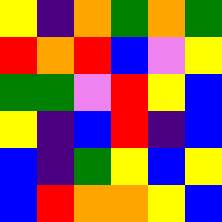[["yellow", "indigo", "orange", "green", "orange", "green"], ["red", "orange", "red", "blue", "violet", "yellow"], ["green", "green", "violet", "red", "yellow", "blue"], ["yellow", "indigo", "blue", "red", "indigo", "blue"], ["blue", "indigo", "green", "yellow", "blue", "yellow"], ["blue", "red", "orange", "orange", "yellow", "blue"]]